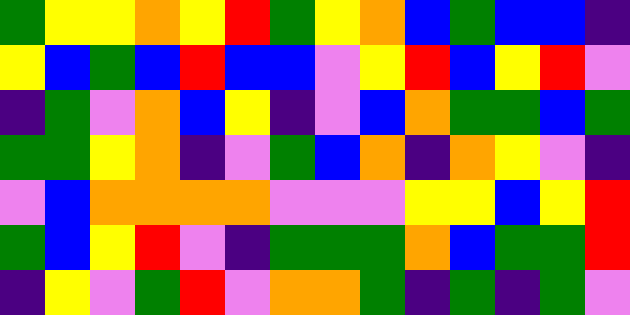[["green", "yellow", "yellow", "orange", "yellow", "red", "green", "yellow", "orange", "blue", "green", "blue", "blue", "indigo"], ["yellow", "blue", "green", "blue", "red", "blue", "blue", "violet", "yellow", "red", "blue", "yellow", "red", "violet"], ["indigo", "green", "violet", "orange", "blue", "yellow", "indigo", "violet", "blue", "orange", "green", "green", "blue", "green"], ["green", "green", "yellow", "orange", "indigo", "violet", "green", "blue", "orange", "indigo", "orange", "yellow", "violet", "indigo"], ["violet", "blue", "orange", "orange", "orange", "orange", "violet", "violet", "violet", "yellow", "yellow", "blue", "yellow", "red"], ["green", "blue", "yellow", "red", "violet", "indigo", "green", "green", "green", "orange", "blue", "green", "green", "red"], ["indigo", "yellow", "violet", "green", "red", "violet", "orange", "orange", "green", "indigo", "green", "indigo", "green", "violet"]]